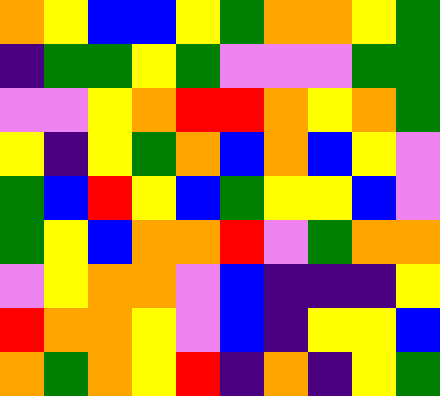[["orange", "yellow", "blue", "blue", "yellow", "green", "orange", "orange", "yellow", "green"], ["indigo", "green", "green", "yellow", "green", "violet", "violet", "violet", "green", "green"], ["violet", "violet", "yellow", "orange", "red", "red", "orange", "yellow", "orange", "green"], ["yellow", "indigo", "yellow", "green", "orange", "blue", "orange", "blue", "yellow", "violet"], ["green", "blue", "red", "yellow", "blue", "green", "yellow", "yellow", "blue", "violet"], ["green", "yellow", "blue", "orange", "orange", "red", "violet", "green", "orange", "orange"], ["violet", "yellow", "orange", "orange", "violet", "blue", "indigo", "indigo", "indigo", "yellow"], ["red", "orange", "orange", "yellow", "violet", "blue", "indigo", "yellow", "yellow", "blue"], ["orange", "green", "orange", "yellow", "red", "indigo", "orange", "indigo", "yellow", "green"]]